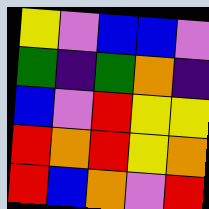[["yellow", "violet", "blue", "blue", "violet"], ["green", "indigo", "green", "orange", "indigo"], ["blue", "violet", "red", "yellow", "yellow"], ["red", "orange", "red", "yellow", "orange"], ["red", "blue", "orange", "violet", "red"]]